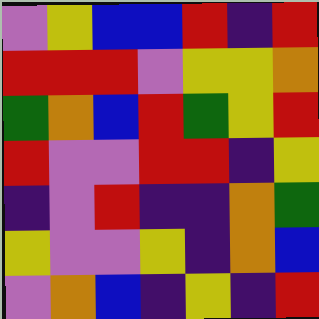[["violet", "yellow", "blue", "blue", "red", "indigo", "red"], ["red", "red", "red", "violet", "yellow", "yellow", "orange"], ["green", "orange", "blue", "red", "green", "yellow", "red"], ["red", "violet", "violet", "red", "red", "indigo", "yellow"], ["indigo", "violet", "red", "indigo", "indigo", "orange", "green"], ["yellow", "violet", "violet", "yellow", "indigo", "orange", "blue"], ["violet", "orange", "blue", "indigo", "yellow", "indigo", "red"]]